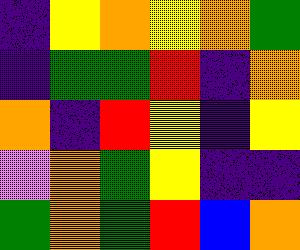[["indigo", "yellow", "orange", "yellow", "orange", "green"], ["indigo", "green", "green", "red", "indigo", "orange"], ["orange", "indigo", "red", "yellow", "indigo", "yellow"], ["violet", "orange", "green", "yellow", "indigo", "indigo"], ["green", "orange", "green", "red", "blue", "orange"]]